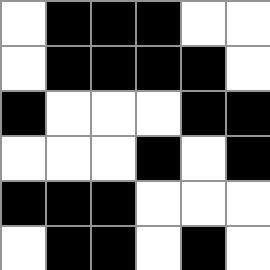[["white", "black", "black", "black", "white", "white"], ["white", "black", "black", "black", "black", "white"], ["black", "white", "white", "white", "black", "black"], ["white", "white", "white", "black", "white", "black"], ["black", "black", "black", "white", "white", "white"], ["white", "black", "black", "white", "black", "white"]]